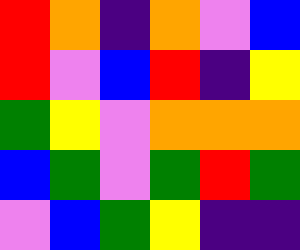[["red", "orange", "indigo", "orange", "violet", "blue"], ["red", "violet", "blue", "red", "indigo", "yellow"], ["green", "yellow", "violet", "orange", "orange", "orange"], ["blue", "green", "violet", "green", "red", "green"], ["violet", "blue", "green", "yellow", "indigo", "indigo"]]